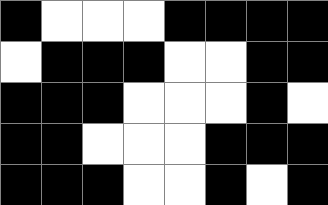[["black", "white", "white", "white", "black", "black", "black", "black"], ["white", "black", "black", "black", "white", "white", "black", "black"], ["black", "black", "black", "white", "white", "white", "black", "white"], ["black", "black", "white", "white", "white", "black", "black", "black"], ["black", "black", "black", "white", "white", "black", "white", "black"]]